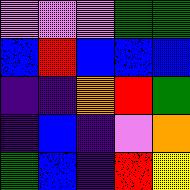[["violet", "violet", "violet", "green", "green"], ["blue", "red", "blue", "blue", "blue"], ["indigo", "indigo", "orange", "red", "green"], ["indigo", "blue", "indigo", "violet", "orange"], ["green", "blue", "indigo", "red", "yellow"]]